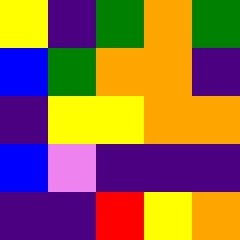[["yellow", "indigo", "green", "orange", "green"], ["blue", "green", "orange", "orange", "indigo"], ["indigo", "yellow", "yellow", "orange", "orange"], ["blue", "violet", "indigo", "indigo", "indigo"], ["indigo", "indigo", "red", "yellow", "orange"]]